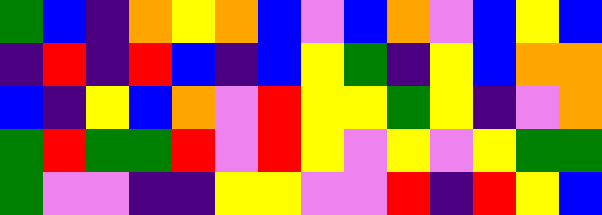[["green", "blue", "indigo", "orange", "yellow", "orange", "blue", "violet", "blue", "orange", "violet", "blue", "yellow", "blue"], ["indigo", "red", "indigo", "red", "blue", "indigo", "blue", "yellow", "green", "indigo", "yellow", "blue", "orange", "orange"], ["blue", "indigo", "yellow", "blue", "orange", "violet", "red", "yellow", "yellow", "green", "yellow", "indigo", "violet", "orange"], ["green", "red", "green", "green", "red", "violet", "red", "yellow", "violet", "yellow", "violet", "yellow", "green", "green"], ["green", "violet", "violet", "indigo", "indigo", "yellow", "yellow", "violet", "violet", "red", "indigo", "red", "yellow", "blue"]]